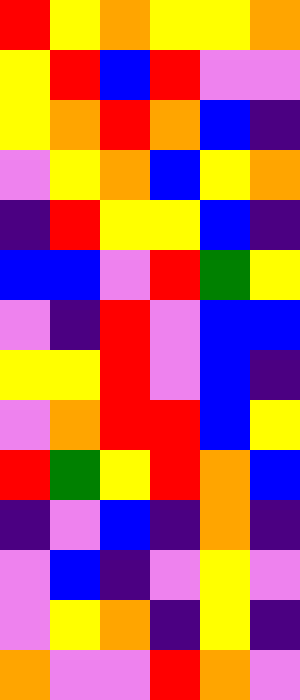[["red", "yellow", "orange", "yellow", "yellow", "orange"], ["yellow", "red", "blue", "red", "violet", "violet"], ["yellow", "orange", "red", "orange", "blue", "indigo"], ["violet", "yellow", "orange", "blue", "yellow", "orange"], ["indigo", "red", "yellow", "yellow", "blue", "indigo"], ["blue", "blue", "violet", "red", "green", "yellow"], ["violet", "indigo", "red", "violet", "blue", "blue"], ["yellow", "yellow", "red", "violet", "blue", "indigo"], ["violet", "orange", "red", "red", "blue", "yellow"], ["red", "green", "yellow", "red", "orange", "blue"], ["indigo", "violet", "blue", "indigo", "orange", "indigo"], ["violet", "blue", "indigo", "violet", "yellow", "violet"], ["violet", "yellow", "orange", "indigo", "yellow", "indigo"], ["orange", "violet", "violet", "red", "orange", "violet"]]